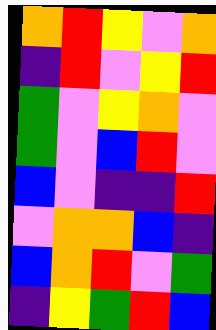[["orange", "red", "yellow", "violet", "orange"], ["indigo", "red", "violet", "yellow", "red"], ["green", "violet", "yellow", "orange", "violet"], ["green", "violet", "blue", "red", "violet"], ["blue", "violet", "indigo", "indigo", "red"], ["violet", "orange", "orange", "blue", "indigo"], ["blue", "orange", "red", "violet", "green"], ["indigo", "yellow", "green", "red", "blue"]]